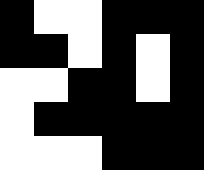[["black", "white", "white", "black", "black", "black"], ["black", "black", "white", "black", "white", "black"], ["white", "white", "black", "black", "white", "black"], ["white", "black", "black", "black", "black", "black"], ["white", "white", "white", "black", "black", "black"]]